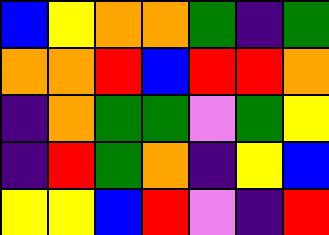[["blue", "yellow", "orange", "orange", "green", "indigo", "green"], ["orange", "orange", "red", "blue", "red", "red", "orange"], ["indigo", "orange", "green", "green", "violet", "green", "yellow"], ["indigo", "red", "green", "orange", "indigo", "yellow", "blue"], ["yellow", "yellow", "blue", "red", "violet", "indigo", "red"]]